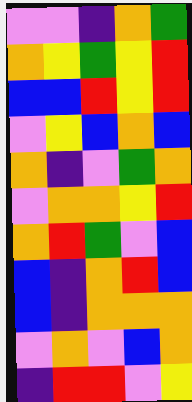[["violet", "violet", "indigo", "orange", "green"], ["orange", "yellow", "green", "yellow", "red"], ["blue", "blue", "red", "yellow", "red"], ["violet", "yellow", "blue", "orange", "blue"], ["orange", "indigo", "violet", "green", "orange"], ["violet", "orange", "orange", "yellow", "red"], ["orange", "red", "green", "violet", "blue"], ["blue", "indigo", "orange", "red", "blue"], ["blue", "indigo", "orange", "orange", "orange"], ["violet", "orange", "violet", "blue", "orange"], ["indigo", "red", "red", "violet", "yellow"]]